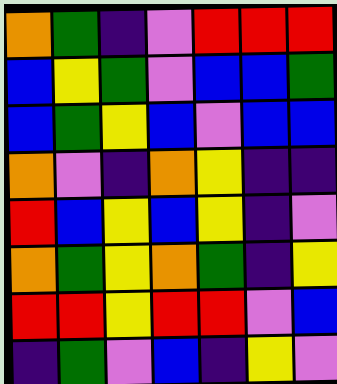[["orange", "green", "indigo", "violet", "red", "red", "red"], ["blue", "yellow", "green", "violet", "blue", "blue", "green"], ["blue", "green", "yellow", "blue", "violet", "blue", "blue"], ["orange", "violet", "indigo", "orange", "yellow", "indigo", "indigo"], ["red", "blue", "yellow", "blue", "yellow", "indigo", "violet"], ["orange", "green", "yellow", "orange", "green", "indigo", "yellow"], ["red", "red", "yellow", "red", "red", "violet", "blue"], ["indigo", "green", "violet", "blue", "indigo", "yellow", "violet"]]